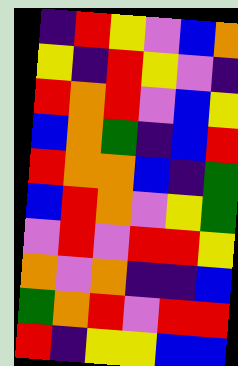[["indigo", "red", "yellow", "violet", "blue", "orange"], ["yellow", "indigo", "red", "yellow", "violet", "indigo"], ["red", "orange", "red", "violet", "blue", "yellow"], ["blue", "orange", "green", "indigo", "blue", "red"], ["red", "orange", "orange", "blue", "indigo", "green"], ["blue", "red", "orange", "violet", "yellow", "green"], ["violet", "red", "violet", "red", "red", "yellow"], ["orange", "violet", "orange", "indigo", "indigo", "blue"], ["green", "orange", "red", "violet", "red", "red"], ["red", "indigo", "yellow", "yellow", "blue", "blue"]]